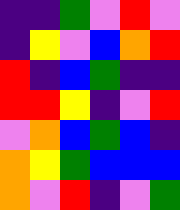[["indigo", "indigo", "green", "violet", "red", "violet"], ["indigo", "yellow", "violet", "blue", "orange", "red"], ["red", "indigo", "blue", "green", "indigo", "indigo"], ["red", "red", "yellow", "indigo", "violet", "red"], ["violet", "orange", "blue", "green", "blue", "indigo"], ["orange", "yellow", "green", "blue", "blue", "blue"], ["orange", "violet", "red", "indigo", "violet", "green"]]